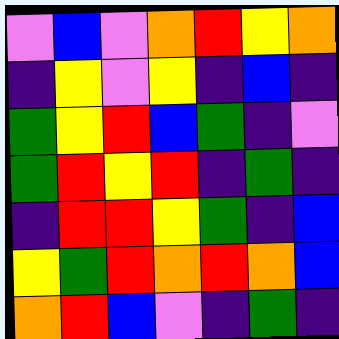[["violet", "blue", "violet", "orange", "red", "yellow", "orange"], ["indigo", "yellow", "violet", "yellow", "indigo", "blue", "indigo"], ["green", "yellow", "red", "blue", "green", "indigo", "violet"], ["green", "red", "yellow", "red", "indigo", "green", "indigo"], ["indigo", "red", "red", "yellow", "green", "indigo", "blue"], ["yellow", "green", "red", "orange", "red", "orange", "blue"], ["orange", "red", "blue", "violet", "indigo", "green", "indigo"]]